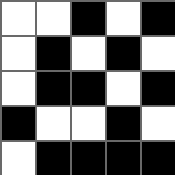[["white", "white", "black", "white", "black"], ["white", "black", "white", "black", "white"], ["white", "black", "black", "white", "black"], ["black", "white", "white", "black", "white"], ["white", "black", "black", "black", "black"]]